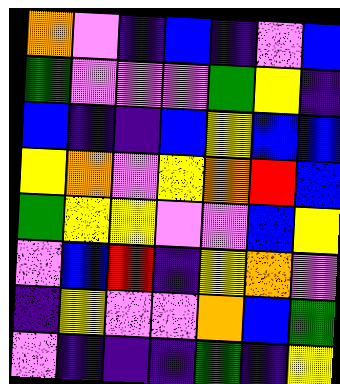[["orange", "violet", "indigo", "blue", "indigo", "violet", "blue"], ["green", "violet", "violet", "violet", "green", "yellow", "indigo"], ["blue", "indigo", "indigo", "blue", "yellow", "blue", "blue"], ["yellow", "orange", "violet", "yellow", "orange", "red", "blue"], ["green", "yellow", "yellow", "violet", "violet", "blue", "yellow"], ["violet", "blue", "red", "indigo", "yellow", "orange", "violet"], ["indigo", "yellow", "violet", "violet", "orange", "blue", "green"], ["violet", "indigo", "indigo", "indigo", "green", "indigo", "yellow"]]